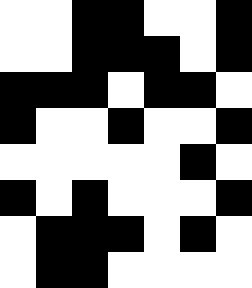[["white", "white", "black", "black", "white", "white", "black"], ["white", "white", "black", "black", "black", "white", "black"], ["black", "black", "black", "white", "black", "black", "white"], ["black", "white", "white", "black", "white", "white", "black"], ["white", "white", "white", "white", "white", "black", "white"], ["black", "white", "black", "white", "white", "white", "black"], ["white", "black", "black", "black", "white", "black", "white"], ["white", "black", "black", "white", "white", "white", "white"]]